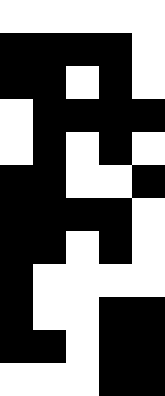[["white", "white", "white", "white", "white"], ["black", "black", "black", "black", "white"], ["black", "black", "white", "black", "white"], ["white", "black", "black", "black", "black"], ["white", "black", "white", "black", "white"], ["black", "black", "white", "white", "black"], ["black", "black", "black", "black", "white"], ["black", "black", "white", "black", "white"], ["black", "white", "white", "white", "white"], ["black", "white", "white", "black", "black"], ["black", "black", "white", "black", "black"], ["white", "white", "white", "black", "black"]]